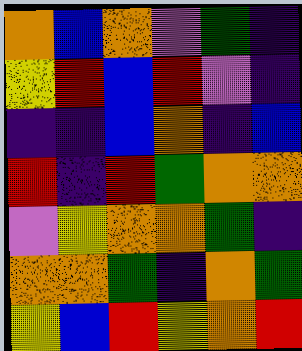[["orange", "blue", "orange", "violet", "green", "indigo"], ["yellow", "red", "blue", "red", "violet", "indigo"], ["indigo", "indigo", "blue", "orange", "indigo", "blue"], ["red", "indigo", "red", "green", "orange", "orange"], ["violet", "yellow", "orange", "orange", "green", "indigo"], ["orange", "orange", "green", "indigo", "orange", "green"], ["yellow", "blue", "red", "yellow", "orange", "red"]]